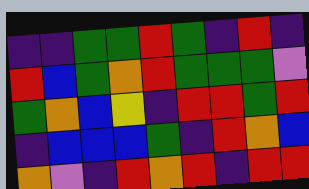[["indigo", "indigo", "green", "green", "red", "green", "indigo", "red", "indigo"], ["red", "blue", "green", "orange", "red", "green", "green", "green", "violet"], ["green", "orange", "blue", "yellow", "indigo", "red", "red", "green", "red"], ["indigo", "blue", "blue", "blue", "green", "indigo", "red", "orange", "blue"], ["orange", "violet", "indigo", "red", "orange", "red", "indigo", "red", "red"]]